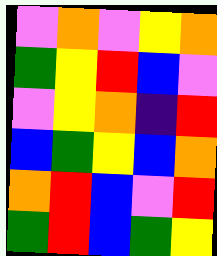[["violet", "orange", "violet", "yellow", "orange"], ["green", "yellow", "red", "blue", "violet"], ["violet", "yellow", "orange", "indigo", "red"], ["blue", "green", "yellow", "blue", "orange"], ["orange", "red", "blue", "violet", "red"], ["green", "red", "blue", "green", "yellow"]]